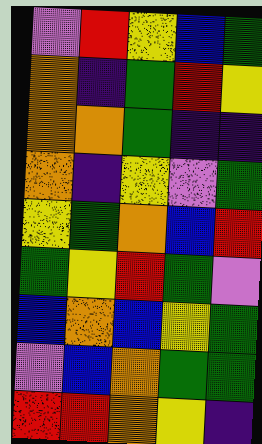[["violet", "red", "yellow", "blue", "green"], ["orange", "indigo", "green", "red", "yellow"], ["orange", "orange", "green", "indigo", "indigo"], ["orange", "indigo", "yellow", "violet", "green"], ["yellow", "green", "orange", "blue", "red"], ["green", "yellow", "red", "green", "violet"], ["blue", "orange", "blue", "yellow", "green"], ["violet", "blue", "orange", "green", "green"], ["red", "red", "orange", "yellow", "indigo"]]